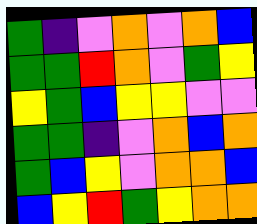[["green", "indigo", "violet", "orange", "violet", "orange", "blue"], ["green", "green", "red", "orange", "violet", "green", "yellow"], ["yellow", "green", "blue", "yellow", "yellow", "violet", "violet"], ["green", "green", "indigo", "violet", "orange", "blue", "orange"], ["green", "blue", "yellow", "violet", "orange", "orange", "blue"], ["blue", "yellow", "red", "green", "yellow", "orange", "orange"]]